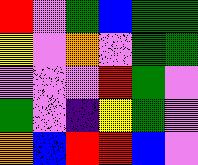[["red", "violet", "green", "blue", "green", "green"], ["yellow", "violet", "orange", "violet", "green", "green"], ["violet", "violet", "violet", "red", "green", "violet"], ["green", "violet", "indigo", "yellow", "green", "violet"], ["orange", "blue", "red", "red", "blue", "violet"]]